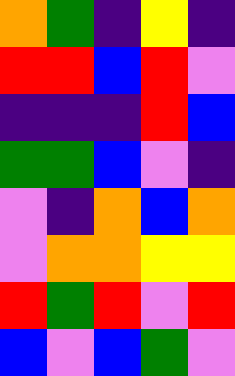[["orange", "green", "indigo", "yellow", "indigo"], ["red", "red", "blue", "red", "violet"], ["indigo", "indigo", "indigo", "red", "blue"], ["green", "green", "blue", "violet", "indigo"], ["violet", "indigo", "orange", "blue", "orange"], ["violet", "orange", "orange", "yellow", "yellow"], ["red", "green", "red", "violet", "red"], ["blue", "violet", "blue", "green", "violet"]]